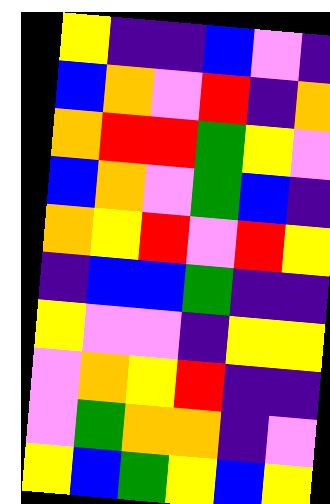[["yellow", "indigo", "indigo", "blue", "violet", "indigo"], ["blue", "orange", "violet", "red", "indigo", "orange"], ["orange", "red", "red", "green", "yellow", "violet"], ["blue", "orange", "violet", "green", "blue", "indigo"], ["orange", "yellow", "red", "violet", "red", "yellow"], ["indigo", "blue", "blue", "green", "indigo", "indigo"], ["yellow", "violet", "violet", "indigo", "yellow", "yellow"], ["violet", "orange", "yellow", "red", "indigo", "indigo"], ["violet", "green", "orange", "orange", "indigo", "violet"], ["yellow", "blue", "green", "yellow", "blue", "yellow"]]